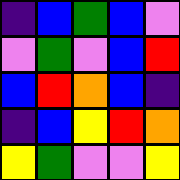[["indigo", "blue", "green", "blue", "violet"], ["violet", "green", "violet", "blue", "red"], ["blue", "red", "orange", "blue", "indigo"], ["indigo", "blue", "yellow", "red", "orange"], ["yellow", "green", "violet", "violet", "yellow"]]